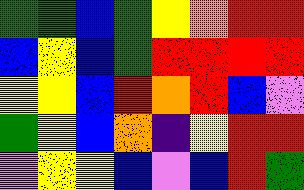[["green", "green", "blue", "green", "yellow", "orange", "red", "red"], ["blue", "yellow", "blue", "green", "red", "red", "red", "red"], ["yellow", "yellow", "blue", "red", "orange", "red", "blue", "violet"], ["green", "yellow", "blue", "orange", "indigo", "yellow", "red", "red"], ["violet", "yellow", "yellow", "blue", "violet", "blue", "red", "green"]]